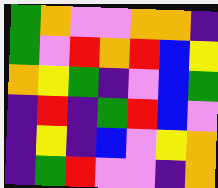[["green", "orange", "violet", "violet", "orange", "orange", "indigo"], ["green", "violet", "red", "orange", "red", "blue", "yellow"], ["orange", "yellow", "green", "indigo", "violet", "blue", "green"], ["indigo", "red", "indigo", "green", "red", "blue", "violet"], ["indigo", "yellow", "indigo", "blue", "violet", "yellow", "orange"], ["indigo", "green", "red", "violet", "violet", "indigo", "orange"]]